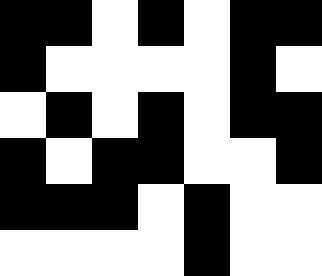[["black", "black", "white", "black", "white", "black", "black"], ["black", "white", "white", "white", "white", "black", "white"], ["white", "black", "white", "black", "white", "black", "black"], ["black", "white", "black", "black", "white", "white", "black"], ["black", "black", "black", "white", "black", "white", "white"], ["white", "white", "white", "white", "black", "white", "white"]]